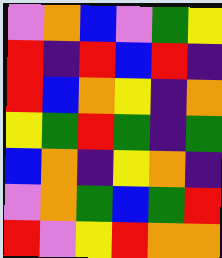[["violet", "orange", "blue", "violet", "green", "yellow"], ["red", "indigo", "red", "blue", "red", "indigo"], ["red", "blue", "orange", "yellow", "indigo", "orange"], ["yellow", "green", "red", "green", "indigo", "green"], ["blue", "orange", "indigo", "yellow", "orange", "indigo"], ["violet", "orange", "green", "blue", "green", "red"], ["red", "violet", "yellow", "red", "orange", "orange"]]